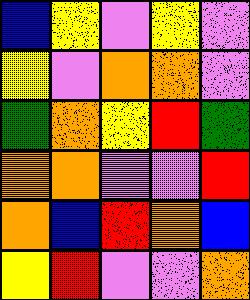[["blue", "yellow", "violet", "yellow", "violet"], ["yellow", "violet", "orange", "orange", "violet"], ["green", "orange", "yellow", "red", "green"], ["orange", "orange", "violet", "violet", "red"], ["orange", "blue", "red", "orange", "blue"], ["yellow", "red", "violet", "violet", "orange"]]